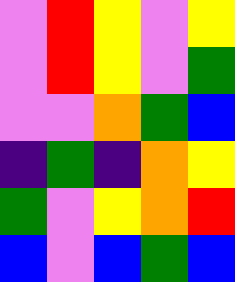[["violet", "red", "yellow", "violet", "yellow"], ["violet", "red", "yellow", "violet", "green"], ["violet", "violet", "orange", "green", "blue"], ["indigo", "green", "indigo", "orange", "yellow"], ["green", "violet", "yellow", "orange", "red"], ["blue", "violet", "blue", "green", "blue"]]